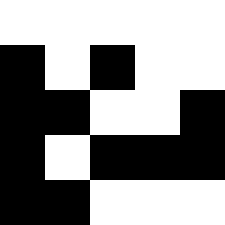[["white", "white", "white", "white", "white"], ["black", "white", "black", "white", "white"], ["black", "black", "white", "white", "black"], ["black", "white", "black", "black", "black"], ["black", "black", "white", "white", "white"]]